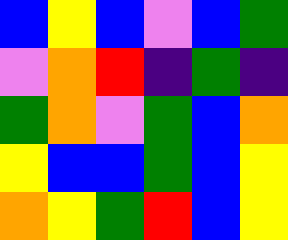[["blue", "yellow", "blue", "violet", "blue", "green"], ["violet", "orange", "red", "indigo", "green", "indigo"], ["green", "orange", "violet", "green", "blue", "orange"], ["yellow", "blue", "blue", "green", "blue", "yellow"], ["orange", "yellow", "green", "red", "blue", "yellow"]]